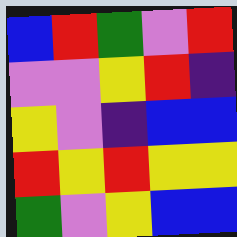[["blue", "red", "green", "violet", "red"], ["violet", "violet", "yellow", "red", "indigo"], ["yellow", "violet", "indigo", "blue", "blue"], ["red", "yellow", "red", "yellow", "yellow"], ["green", "violet", "yellow", "blue", "blue"]]